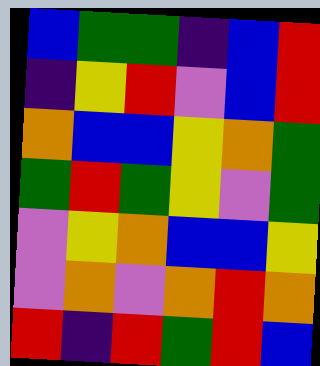[["blue", "green", "green", "indigo", "blue", "red"], ["indigo", "yellow", "red", "violet", "blue", "red"], ["orange", "blue", "blue", "yellow", "orange", "green"], ["green", "red", "green", "yellow", "violet", "green"], ["violet", "yellow", "orange", "blue", "blue", "yellow"], ["violet", "orange", "violet", "orange", "red", "orange"], ["red", "indigo", "red", "green", "red", "blue"]]